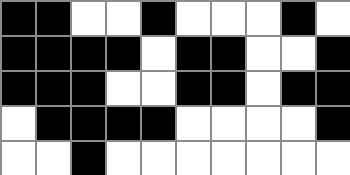[["black", "black", "white", "white", "black", "white", "white", "white", "black", "white"], ["black", "black", "black", "black", "white", "black", "black", "white", "white", "black"], ["black", "black", "black", "white", "white", "black", "black", "white", "black", "black"], ["white", "black", "black", "black", "black", "white", "white", "white", "white", "black"], ["white", "white", "black", "white", "white", "white", "white", "white", "white", "white"]]